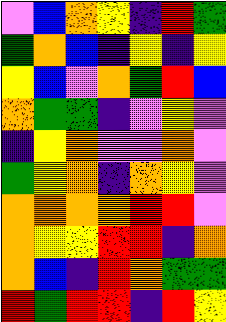[["violet", "blue", "orange", "yellow", "indigo", "red", "green"], ["green", "orange", "blue", "indigo", "yellow", "indigo", "yellow"], ["yellow", "blue", "violet", "orange", "green", "red", "blue"], ["orange", "green", "green", "indigo", "violet", "yellow", "violet"], ["indigo", "yellow", "orange", "violet", "violet", "orange", "violet"], ["green", "yellow", "orange", "indigo", "orange", "yellow", "violet"], ["orange", "orange", "orange", "orange", "red", "red", "violet"], ["orange", "yellow", "yellow", "red", "red", "indigo", "orange"], ["orange", "blue", "indigo", "red", "orange", "green", "green"], ["red", "green", "red", "red", "indigo", "red", "yellow"]]